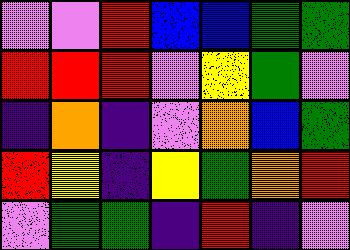[["violet", "violet", "red", "blue", "blue", "green", "green"], ["red", "red", "red", "violet", "yellow", "green", "violet"], ["indigo", "orange", "indigo", "violet", "orange", "blue", "green"], ["red", "yellow", "indigo", "yellow", "green", "orange", "red"], ["violet", "green", "green", "indigo", "red", "indigo", "violet"]]